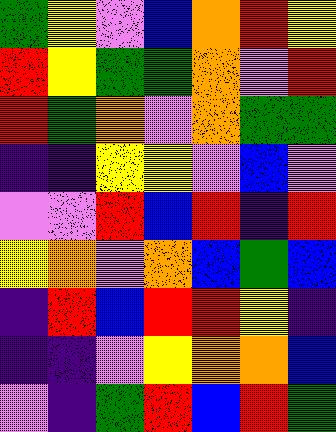[["green", "yellow", "violet", "blue", "orange", "red", "yellow"], ["red", "yellow", "green", "green", "orange", "violet", "red"], ["red", "green", "orange", "violet", "orange", "green", "green"], ["indigo", "indigo", "yellow", "yellow", "violet", "blue", "violet"], ["violet", "violet", "red", "blue", "red", "indigo", "red"], ["yellow", "orange", "violet", "orange", "blue", "green", "blue"], ["indigo", "red", "blue", "red", "red", "yellow", "indigo"], ["indigo", "indigo", "violet", "yellow", "orange", "orange", "blue"], ["violet", "indigo", "green", "red", "blue", "red", "green"]]